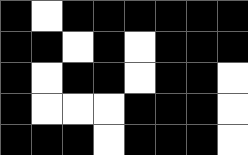[["black", "white", "black", "black", "black", "black", "black", "black"], ["black", "black", "white", "black", "white", "black", "black", "black"], ["black", "white", "black", "black", "white", "black", "black", "white"], ["black", "white", "white", "white", "black", "black", "black", "white"], ["black", "black", "black", "white", "black", "black", "black", "white"]]